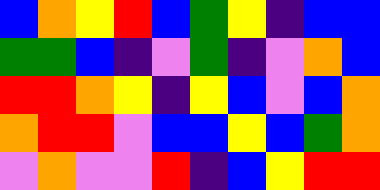[["blue", "orange", "yellow", "red", "blue", "green", "yellow", "indigo", "blue", "blue"], ["green", "green", "blue", "indigo", "violet", "green", "indigo", "violet", "orange", "blue"], ["red", "red", "orange", "yellow", "indigo", "yellow", "blue", "violet", "blue", "orange"], ["orange", "red", "red", "violet", "blue", "blue", "yellow", "blue", "green", "orange"], ["violet", "orange", "violet", "violet", "red", "indigo", "blue", "yellow", "red", "red"]]